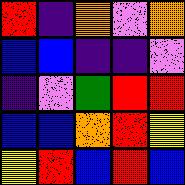[["red", "indigo", "orange", "violet", "orange"], ["blue", "blue", "indigo", "indigo", "violet"], ["indigo", "violet", "green", "red", "red"], ["blue", "blue", "orange", "red", "yellow"], ["yellow", "red", "blue", "red", "blue"]]